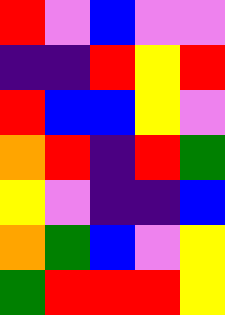[["red", "violet", "blue", "violet", "violet"], ["indigo", "indigo", "red", "yellow", "red"], ["red", "blue", "blue", "yellow", "violet"], ["orange", "red", "indigo", "red", "green"], ["yellow", "violet", "indigo", "indigo", "blue"], ["orange", "green", "blue", "violet", "yellow"], ["green", "red", "red", "red", "yellow"]]